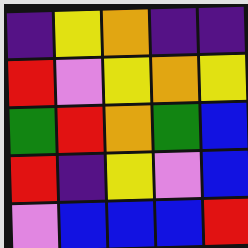[["indigo", "yellow", "orange", "indigo", "indigo"], ["red", "violet", "yellow", "orange", "yellow"], ["green", "red", "orange", "green", "blue"], ["red", "indigo", "yellow", "violet", "blue"], ["violet", "blue", "blue", "blue", "red"]]